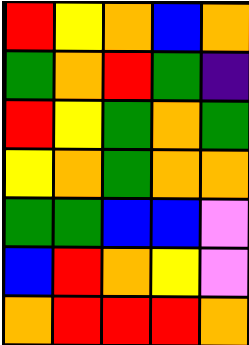[["red", "yellow", "orange", "blue", "orange"], ["green", "orange", "red", "green", "indigo"], ["red", "yellow", "green", "orange", "green"], ["yellow", "orange", "green", "orange", "orange"], ["green", "green", "blue", "blue", "violet"], ["blue", "red", "orange", "yellow", "violet"], ["orange", "red", "red", "red", "orange"]]